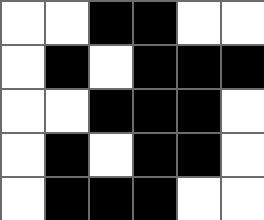[["white", "white", "black", "black", "white", "white"], ["white", "black", "white", "black", "black", "black"], ["white", "white", "black", "black", "black", "white"], ["white", "black", "white", "black", "black", "white"], ["white", "black", "black", "black", "white", "white"]]